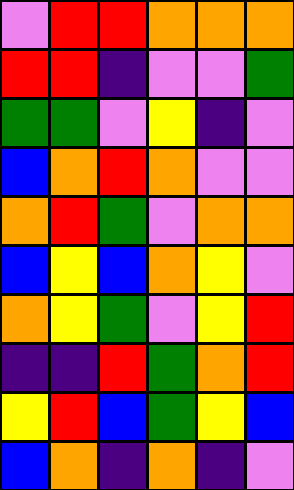[["violet", "red", "red", "orange", "orange", "orange"], ["red", "red", "indigo", "violet", "violet", "green"], ["green", "green", "violet", "yellow", "indigo", "violet"], ["blue", "orange", "red", "orange", "violet", "violet"], ["orange", "red", "green", "violet", "orange", "orange"], ["blue", "yellow", "blue", "orange", "yellow", "violet"], ["orange", "yellow", "green", "violet", "yellow", "red"], ["indigo", "indigo", "red", "green", "orange", "red"], ["yellow", "red", "blue", "green", "yellow", "blue"], ["blue", "orange", "indigo", "orange", "indigo", "violet"]]